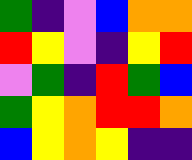[["green", "indigo", "violet", "blue", "orange", "orange"], ["red", "yellow", "violet", "indigo", "yellow", "red"], ["violet", "green", "indigo", "red", "green", "blue"], ["green", "yellow", "orange", "red", "red", "orange"], ["blue", "yellow", "orange", "yellow", "indigo", "indigo"]]